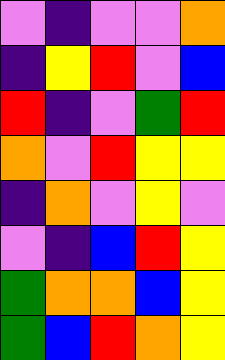[["violet", "indigo", "violet", "violet", "orange"], ["indigo", "yellow", "red", "violet", "blue"], ["red", "indigo", "violet", "green", "red"], ["orange", "violet", "red", "yellow", "yellow"], ["indigo", "orange", "violet", "yellow", "violet"], ["violet", "indigo", "blue", "red", "yellow"], ["green", "orange", "orange", "blue", "yellow"], ["green", "blue", "red", "orange", "yellow"]]